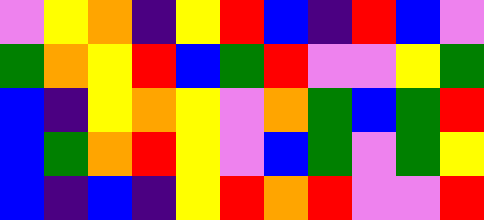[["violet", "yellow", "orange", "indigo", "yellow", "red", "blue", "indigo", "red", "blue", "violet"], ["green", "orange", "yellow", "red", "blue", "green", "red", "violet", "violet", "yellow", "green"], ["blue", "indigo", "yellow", "orange", "yellow", "violet", "orange", "green", "blue", "green", "red"], ["blue", "green", "orange", "red", "yellow", "violet", "blue", "green", "violet", "green", "yellow"], ["blue", "indigo", "blue", "indigo", "yellow", "red", "orange", "red", "violet", "violet", "red"]]